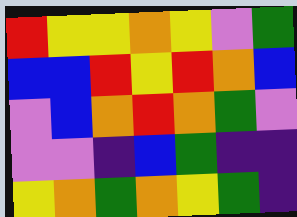[["red", "yellow", "yellow", "orange", "yellow", "violet", "green"], ["blue", "blue", "red", "yellow", "red", "orange", "blue"], ["violet", "blue", "orange", "red", "orange", "green", "violet"], ["violet", "violet", "indigo", "blue", "green", "indigo", "indigo"], ["yellow", "orange", "green", "orange", "yellow", "green", "indigo"]]